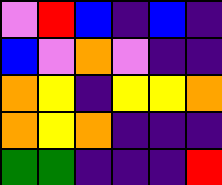[["violet", "red", "blue", "indigo", "blue", "indigo"], ["blue", "violet", "orange", "violet", "indigo", "indigo"], ["orange", "yellow", "indigo", "yellow", "yellow", "orange"], ["orange", "yellow", "orange", "indigo", "indigo", "indigo"], ["green", "green", "indigo", "indigo", "indigo", "red"]]